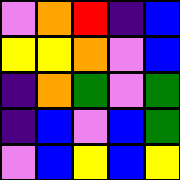[["violet", "orange", "red", "indigo", "blue"], ["yellow", "yellow", "orange", "violet", "blue"], ["indigo", "orange", "green", "violet", "green"], ["indigo", "blue", "violet", "blue", "green"], ["violet", "blue", "yellow", "blue", "yellow"]]